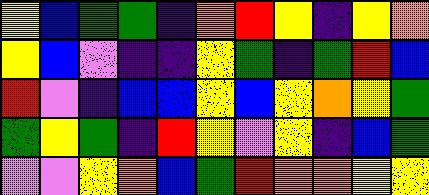[["yellow", "blue", "green", "green", "indigo", "orange", "red", "yellow", "indigo", "yellow", "orange"], ["yellow", "blue", "violet", "indigo", "indigo", "yellow", "green", "indigo", "green", "red", "blue"], ["red", "violet", "indigo", "blue", "blue", "yellow", "blue", "yellow", "orange", "yellow", "green"], ["green", "yellow", "green", "indigo", "red", "yellow", "violet", "yellow", "indigo", "blue", "green"], ["violet", "violet", "yellow", "orange", "blue", "green", "red", "orange", "orange", "yellow", "yellow"]]